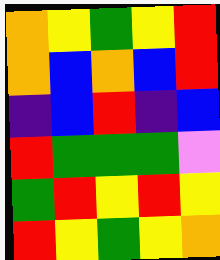[["orange", "yellow", "green", "yellow", "red"], ["orange", "blue", "orange", "blue", "red"], ["indigo", "blue", "red", "indigo", "blue"], ["red", "green", "green", "green", "violet"], ["green", "red", "yellow", "red", "yellow"], ["red", "yellow", "green", "yellow", "orange"]]